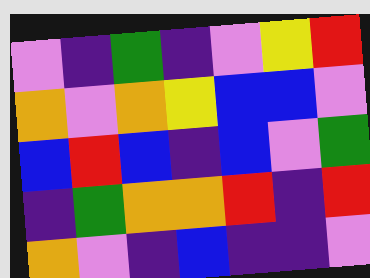[["violet", "indigo", "green", "indigo", "violet", "yellow", "red"], ["orange", "violet", "orange", "yellow", "blue", "blue", "violet"], ["blue", "red", "blue", "indigo", "blue", "violet", "green"], ["indigo", "green", "orange", "orange", "red", "indigo", "red"], ["orange", "violet", "indigo", "blue", "indigo", "indigo", "violet"]]